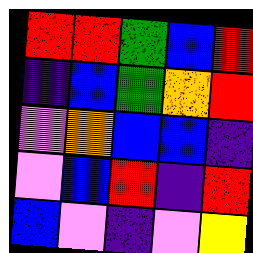[["red", "red", "green", "blue", "red"], ["indigo", "blue", "green", "orange", "red"], ["violet", "orange", "blue", "blue", "indigo"], ["violet", "blue", "red", "indigo", "red"], ["blue", "violet", "indigo", "violet", "yellow"]]